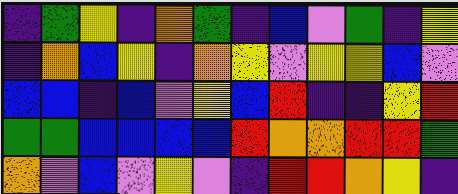[["indigo", "green", "yellow", "indigo", "orange", "green", "indigo", "blue", "violet", "green", "indigo", "yellow"], ["indigo", "orange", "blue", "yellow", "indigo", "orange", "yellow", "violet", "yellow", "yellow", "blue", "violet"], ["blue", "blue", "indigo", "blue", "violet", "yellow", "blue", "red", "indigo", "indigo", "yellow", "red"], ["green", "green", "blue", "blue", "blue", "blue", "red", "orange", "orange", "red", "red", "green"], ["orange", "violet", "blue", "violet", "yellow", "violet", "indigo", "red", "red", "orange", "yellow", "indigo"]]